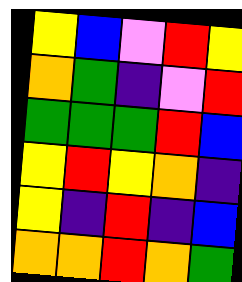[["yellow", "blue", "violet", "red", "yellow"], ["orange", "green", "indigo", "violet", "red"], ["green", "green", "green", "red", "blue"], ["yellow", "red", "yellow", "orange", "indigo"], ["yellow", "indigo", "red", "indigo", "blue"], ["orange", "orange", "red", "orange", "green"]]